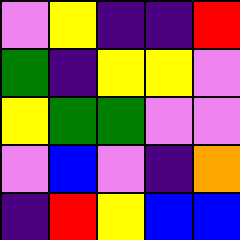[["violet", "yellow", "indigo", "indigo", "red"], ["green", "indigo", "yellow", "yellow", "violet"], ["yellow", "green", "green", "violet", "violet"], ["violet", "blue", "violet", "indigo", "orange"], ["indigo", "red", "yellow", "blue", "blue"]]